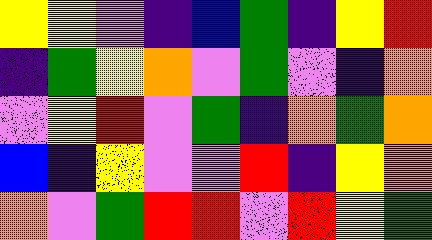[["yellow", "yellow", "violet", "indigo", "blue", "green", "indigo", "yellow", "red"], ["indigo", "green", "yellow", "orange", "violet", "green", "violet", "indigo", "orange"], ["violet", "yellow", "red", "violet", "green", "indigo", "orange", "green", "orange"], ["blue", "indigo", "yellow", "violet", "violet", "red", "indigo", "yellow", "orange"], ["orange", "violet", "green", "red", "red", "violet", "red", "yellow", "green"]]